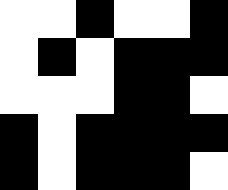[["white", "white", "black", "white", "white", "black"], ["white", "black", "white", "black", "black", "black"], ["white", "white", "white", "black", "black", "white"], ["black", "white", "black", "black", "black", "black"], ["black", "white", "black", "black", "black", "white"]]